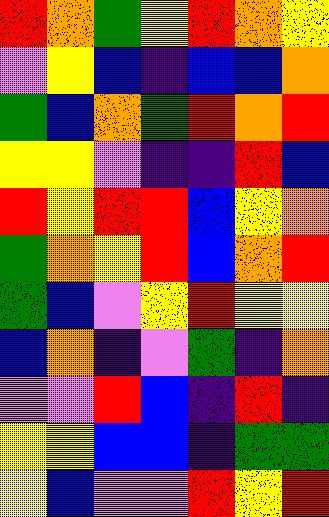[["red", "orange", "green", "yellow", "red", "orange", "yellow"], ["violet", "yellow", "blue", "indigo", "blue", "blue", "orange"], ["green", "blue", "orange", "green", "red", "orange", "red"], ["yellow", "yellow", "violet", "indigo", "indigo", "red", "blue"], ["red", "yellow", "red", "red", "blue", "yellow", "orange"], ["green", "orange", "yellow", "red", "blue", "orange", "red"], ["green", "blue", "violet", "yellow", "red", "yellow", "yellow"], ["blue", "orange", "indigo", "violet", "green", "indigo", "orange"], ["violet", "violet", "red", "blue", "indigo", "red", "indigo"], ["yellow", "yellow", "blue", "blue", "indigo", "green", "green"], ["yellow", "blue", "violet", "violet", "red", "yellow", "red"]]